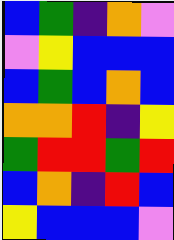[["blue", "green", "indigo", "orange", "violet"], ["violet", "yellow", "blue", "blue", "blue"], ["blue", "green", "blue", "orange", "blue"], ["orange", "orange", "red", "indigo", "yellow"], ["green", "red", "red", "green", "red"], ["blue", "orange", "indigo", "red", "blue"], ["yellow", "blue", "blue", "blue", "violet"]]